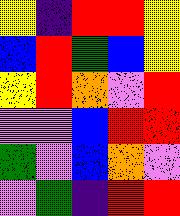[["yellow", "indigo", "red", "red", "yellow"], ["blue", "red", "green", "blue", "yellow"], ["yellow", "red", "orange", "violet", "red"], ["violet", "violet", "blue", "red", "red"], ["green", "violet", "blue", "orange", "violet"], ["violet", "green", "indigo", "red", "red"]]